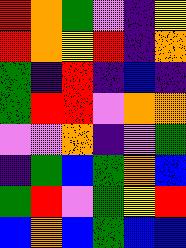[["red", "orange", "green", "violet", "indigo", "yellow"], ["red", "orange", "yellow", "red", "indigo", "orange"], ["green", "indigo", "red", "indigo", "blue", "indigo"], ["green", "red", "red", "violet", "orange", "orange"], ["violet", "violet", "orange", "indigo", "violet", "green"], ["indigo", "green", "blue", "green", "orange", "blue"], ["green", "red", "violet", "green", "yellow", "red"], ["blue", "orange", "blue", "green", "blue", "blue"]]